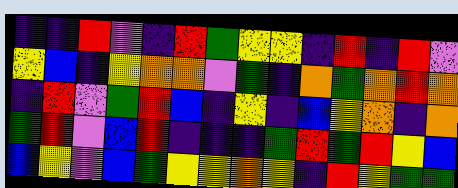[["indigo", "indigo", "red", "violet", "indigo", "red", "green", "yellow", "yellow", "indigo", "red", "indigo", "red", "violet"], ["yellow", "blue", "indigo", "yellow", "orange", "orange", "violet", "green", "indigo", "orange", "green", "orange", "red", "orange"], ["indigo", "red", "violet", "green", "red", "blue", "indigo", "yellow", "indigo", "blue", "yellow", "orange", "indigo", "orange"], ["green", "red", "violet", "blue", "red", "indigo", "indigo", "indigo", "green", "red", "green", "red", "yellow", "blue"], ["blue", "yellow", "violet", "blue", "green", "yellow", "yellow", "orange", "yellow", "indigo", "red", "yellow", "green", "green"]]